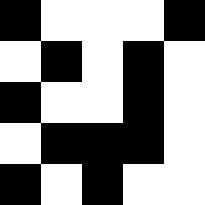[["black", "white", "white", "white", "black"], ["white", "black", "white", "black", "white"], ["black", "white", "white", "black", "white"], ["white", "black", "black", "black", "white"], ["black", "white", "black", "white", "white"]]